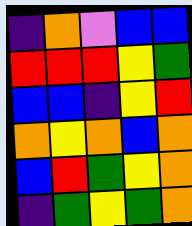[["indigo", "orange", "violet", "blue", "blue"], ["red", "red", "red", "yellow", "green"], ["blue", "blue", "indigo", "yellow", "red"], ["orange", "yellow", "orange", "blue", "orange"], ["blue", "red", "green", "yellow", "orange"], ["indigo", "green", "yellow", "green", "orange"]]